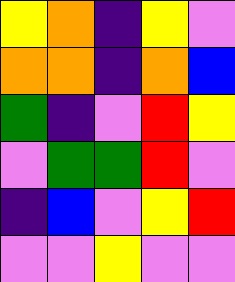[["yellow", "orange", "indigo", "yellow", "violet"], ["orange", "orange", "indigo", "orange", "blue"], ["green", "indigo", "violet", "red", "yellow"], ["violet", "green", "green", "red", "violet"], ["indigo", "blue", "violet", "yellow", "red"], ["violet", "violet", "yellow", "violet", "violet"]]